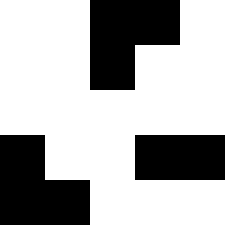[["white", "white", "black", "black", "white"], ["white", "white", "black", "white", "white"], ["white", "white", "white", "white", "white"], ["black", "white", "white", "black", "black"], ["black", "black", "white", "white", "white"]]